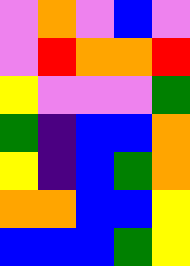[["violet", "orange", "violet", "blue", "violet"], ["violet", "red", "orange", "orange", "red"], ["yellow", "violet", "violet", "violet", "green"], ["green", "indigo", "blue", "blue", "orange"], ["yellow", "indigo", "blue", "green", "orange"], ["orange", "orange", "blue", "blue", "yellow"], ["blue", "blue", "blue", "green", "yellow"]]